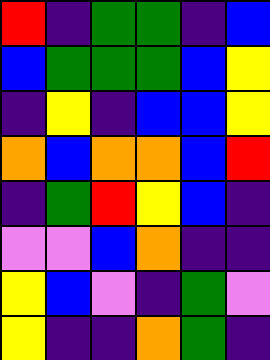[["red", "indigo", "green", "green", "indigo", "blue"], ["blue", "green", "green", "green", "blue", "yellow"], ["indigo", "yellow", "indigo", "blue", "blue", "yellow"], ["orange", "blue", "orange", "orange", "blue", "red"], ["indigo", "green", "red", "yellow", "blue", "indigo"], ["violet", "violet", "blue", "orange", "indigo", "indigo"], ["yellow", "blue", "violet", "indigo", "green", "violet"], ["yellow", "indigo", "indigo", "orange", "green", "indigo"]]